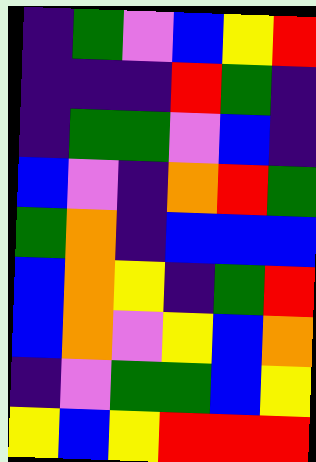[["indigo", "green", "violet", "blue", "yellow", "red"], ["indigo", "indigo", "indigo", "red", "green", "indigo"], ["indigo", "green", "green", "violet", "blue", "indigo"], ["blue", "violet", "indigo", "orange", "red", "green"], ["green", "orange", "indigo", "blue", "blue", "blue"], ["blue", "orange", "yellow", "indigo", "green", "red"], ["blue", "orange", "violet", "yellow", "blue", "orange"], ["indigo", "violet", "green", "green", "blue", "yellow"], ["yellow", "blue", "yellow", "red", "red", "red"]]